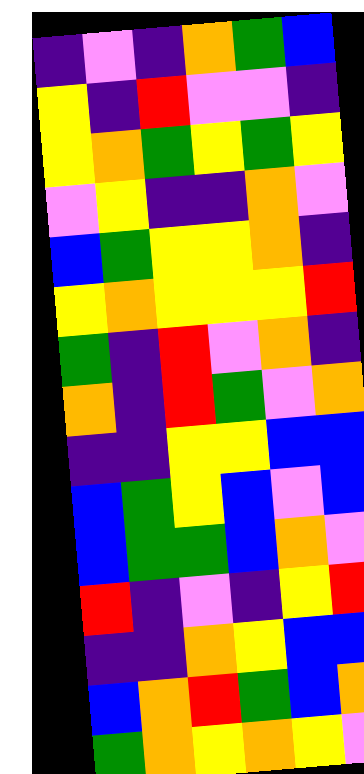[["indigo", "violet", "indigo", "orange", "green", "blue"], ["yellow", "indigo", "red", "violet", "violet", "indigo"], ["yellow", "orange", "green", "yellow", "green", "yellow"], ["violet", "yellow", "indigo", "indigo", "orange", "violet"], ["blue", "green", "yellow", "yellow", "orange", "indigo"], ["yellow", "orange", "yellow", "yellow", "yellow", "red"], ["green", "indigo", "red", "violet", "orange", "indigo"], ["orange", "indigo", "red", "green", "violet", "orange"], ["indigo", "indigo", "yellow", "yellow", "blue", "blue"], ["blue", "green", "yellow", "blue", "violet", "blue"], ["blue", "green", "green", "blue", "orange", "violet"], ["red", "indigo", "violet", "indigo", "yellow", "red"], ["indigo", "indigo", "orange", "yellow", "blue", "blue"], ["blue", "orange", "red", "green", "blue", "orange"], ["green", "orange", "yellow", "orange", "yellow", "violet"]]